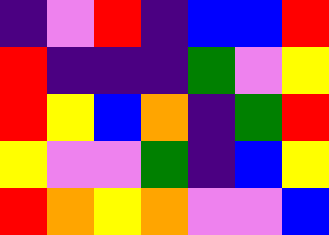[["indigo", "violet", "red", "indigo", "blue", "blue", "red"], ["red", "indigo", "indigo", "indigo", "green", "violet", "yellow"], ["red", "yellow", "blue", "orange", "indigo", "green", "red"], ["yellow", "violet", "violet", "green", "indigo", "blue", "yellow"], ["red", "orange", "yellow", "orange", "violet", "violet", "blue"]]